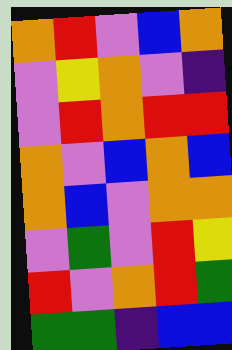[["orange", "red", "violet", "blue", "orange"], ["violet", "yellow", "orange", "violet", "indigo"], ["violet", "red", "orange", "red", "red"], ["orange", "violet", "blue", "orange", "blue"], ["orange", "blue", "violet", "orange", "orange"], ["violet", "green", "violet", "red", "yellow"], ["red", "violet", "orange", "red", "green"], ["green", "green", "indigo", "blue", "blue"]]